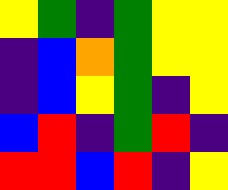[["yellow", "green", "indigo", "green", "yellow", "yellow"], ["indigo", "blue", "orange", "green", "yellow", "yellow"], ["indigo", "blue", "yellow", "green", "indigo", "yellow"], ["blue", "red", "indigo", "green", "red", "indigo"], ["red", "red", "blue", "red", "indigo", "yellow"]]